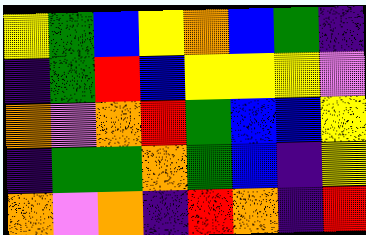[["yellow", "green", "blue", "yellow", "orange", "blue", "green", "indigo"], ["indigo", "green", "red", "blue", "yellow", "yellow", "yellow", "violet"], ["orange", "violet", "orange", "red", "green", "blue", "blue", "yellow"], ["indigo", "green", "green", "orange", "green", "blue", "indigo", "yellow"], ["orange", "violet", "orange", "indigo", "red", "orange", "indigo", "red"]]